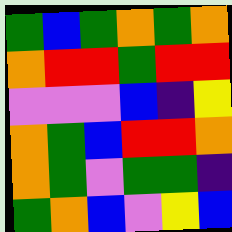[["green", "blue", "green", "orange", "green", "orange"], ["orange", "red", "red", "green", "red", "red"], ["violet", "violet", "violet", "blue", "indigo", "yellow"], ["orange", "green", "blue", "red", "red", "orange"], ["orange", "green", "violet", "green", "green", "indigo"], ["green", "orange", "blue", "violet", "yellow", "blue"]]